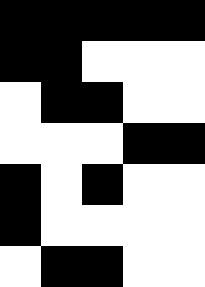[["black", "black", "black", "black", "black"], ["black", "black", "white", "white", "white"], ["white", "black", "black", "white", "white"], ["white", "white", "white", "black", "black"], ["black", "white", "black", "white", "white"], ["black", "white", "white", "white", "white"], ["white", "black", "black", "white", "white"]]